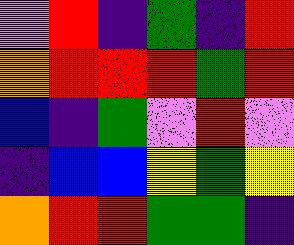[["violet", "red", "indigo", "green", "indigo", "red"], ["orange", "red", "red", "red", "green", "red"], ["blue", "indigo", "green", "violet", "red", "violet"], ["indigo", "blue", "blue", "yellow", "green", "yellow"], ["orange", "red", "red", "green", "green", "indigo"]]